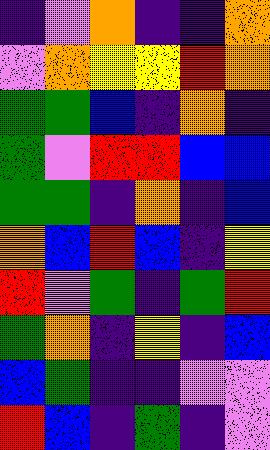[["indigo", "violet", "orange", "indigo", "indigo", "orange"], ["violet", "orange", "yellow", "yellow", "red", "orange"], ["green", "green", "blue", "indigo", "orange", "indigo"], ["green", "violet", "red", "red", "blue", "blue"], ["green", "green", "indigo", "orange", "indigo", "blue"], ["orange", "blue", "red", "blue", "indigo", "yellow"], ["red", "violet", "green", "indigo", "green", "red"], ["green", "orange", "indigo", "yellow", "indigo", "blue"], ["blue", "green", "indigo", "indigo", "violet", "violet"], ["red", "blue", "indigo", "green", "indigo", "violet"]]